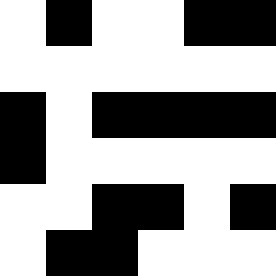[["white", "black", "white", "white", "black", "black"], ["white", "white", "white", "white", "white", "white"], ["black", "white", "black", "black", "black", "black"], ["black", "white", "white", "white", "white", "white"], ["white", "white", "black", "black", "white", "black"], ["white", "black", "black", "white", "white", "white"]]